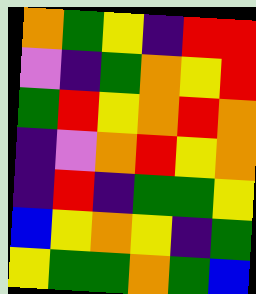[["orange", "green", "yellow", "indigo", "red", "red"], ["violet", "indigo", "green", "orange", "yellow", "red"], ["green", "red", "yellow", "orange", "red", "orange"], ["indigo", "violet", "orange", "red", "yellow", "orange"], ["indigo", "red", "indigo", "green", "green", "yellow"], ["blue", "yellow", "orange", "yellow", "indigo", "green"], ["yellow", "green", "green", "orange", "green", "blue"]]